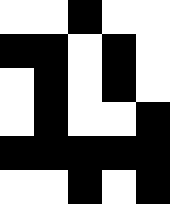[["white", "white", "black", "white", "white"], ["black", "black", "white", "black", "white"], ["white", "black", "white", "black", "white"], ["white", "black", "white", "white", "black"], ["black", "black", "black", "black", "black"], ["white", "white", "black", "white", "black"]]